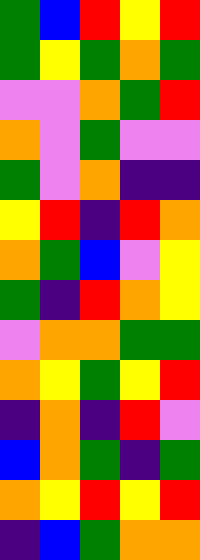[["green", "blue", "red", "yellow", "red"], ["green", "yellow", "green", "orange", "green"], ["violet", "violet", "orange", "green", "red"], ["orange", "violet", "green", "violet", "violet"], ["green", "violet", "orange", "indigo", "indigo"], ["yellow", "red", "indigo", "red", "orange"], ["orange", "green", "blue", "violet", "yellow"], ["green", "indigo", "red", "orange", "yellow"], ["violet", "orange", "orange", "green", "green"], ["orange", "yellow", "green", "yellow", "red"], ["indigo", "orange", "indigo", "red", "violet"], ["blue", "orange", "green", "indigo", "green"], ["orange", "yellow", "red", "yellow", "red"], ["indigo", "blue", "green", "orange", "orange"]]